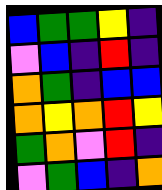[["blue", "green", "green", "yellow", "indigo"], ["violet", "blue", "indigo", "red", "indigo"], ["orange", "green", "indigo", "blue", "blue"], ["orange", "yellow", "orange", "red", "yellow"], ["green", "orange", "violet", "red", "indigo"], ["violet", "green", "blue", "indigo", "orange"]]